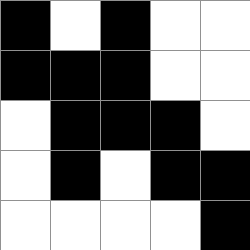[["black", "white", "black", "white", "white"], ["black", "black", "black", "white", "white"], ["white", "black", "black", "black", "white"], ["white", "black", "white", "black", "black"], ["white", "white", "white", "white", "black"]]